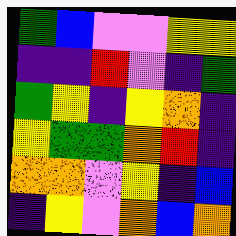[["green", "blue", "violet", "violet", "yellow", "yellow"], ["indigo", "indigo", "red", "violet", "indigo", "green"], ["green", "yellow", "indigo", "yellow", "orange", "indigo"], ["yellow", "green", "green", "orange", "red", "indigo"], ["orange", "orange", "violet", "yellow", "indigo", "blue"], ["indigo", "yellow", "violet", "orange", "blue", "orange"]]